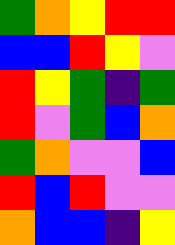[["green", "orange", "yellow", "red", "red"], ["blue", "blue", "red", "yellow", "violet"], ["red", "yellow", "green", "indigo", "green"], ["red", "violet", "green", "blue", "orange"], ["green", "orange", "violet", "violet", "blue"], ["red", "blue", "red", "violet", "violet"], ["orange", "blue", "blue", "indigo", "yellow"]]